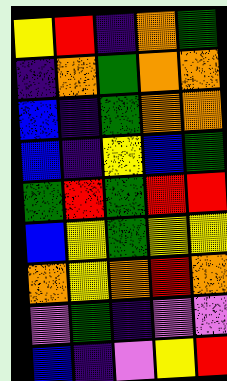[["yellow", "red", "indigo", "orange", "green"], ["indigo", "orange", "green", "orange", "orange"], ["blue", "indigo", "green", "orange", "orange"], ["blue", "indigo", "yellow", "blue", "green"], ["green", "red", "green", "red", "red"], ["blue", "yellow", "green", "yellow", "yellow"], ["orange", "yellow", "orange", "red", "orange"], ["violet", "green", "indigo", "violet", "violet"], ["blue", "indigo", "violet", "yellow", "red"]]